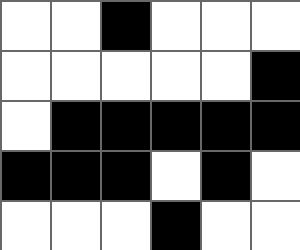[["white", "white", "black", "white", "white", "white"], ["white", "white", "white", "white", "white", "black"], ["white", "black", "black", "black", "black", "black"], ["black", "black", "black", "white", "black", "white"], ["white", "white", "white", "black", "white", "white"]]